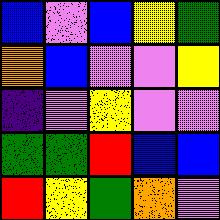[["blue", "violet", "blue", "yellow", "green"], ["orange", "blue", "violet", "violet", "yellow"], ["indigo", "violet", "yellow", "violet", "violet"], ["green", "green", "red", "blue", "blue"], ["red", "yellow", "green", "orange", "violet"]]